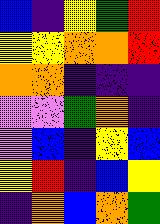[["blue", "indigo", "yellow", "green", "red"], ["yellow", "yellow", "orange", "orange", "red"], ["orange", "orange", "indigo", "indigo", "indigo"], ["violet", "violet", "green", "orange", "indigo"], ["violet", "blue", "indigo", "yellow", "blue"], ["yellow", "red", "indigo", "blue", "yellow"], ["indigo", "orange", "blue", "orange", "green"]]